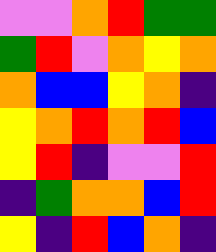[["violet", "violet", "orange", "red", "green", "green"], ["green", "red", "violet", "orange", "yellow", "orange"], ["orange", "blue", "blue", "yellow", "orange", "indigo"], ["yellow", "orange", "red", "orange", "red", "blue"], ["yellow", "red", "indigo", "violet", "violet", "red"], ["indigo", "green", "orange", "orange", "blue", "red"], ["yellow", "indigo", "red", "blue", "orange", "indigo"]]